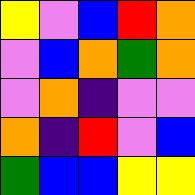[["yellow", "violet", "blue", "red", "orange"], ["violet", "blue", "orange", "green", "orange"], ["violet", "orange", "indigo", "violet", "violet"], ["orange", "indigo", "red", "violet", "blue"], ["green", "blue", "blue", "yellow", "yellow"]]